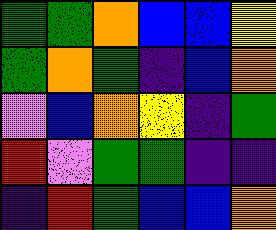[["green", "green", "orange", "blue", "blue", "yellow"], ["green", "orange", "green", "indigo", "blue", "orange"], ["violet", "blue", "orange", "yellow", "indigo", "green"], ["red", "violet", "green", "green", "indigo", "indigo"], ["indigo", "red", "green", "blue", "blue", "orange"]]